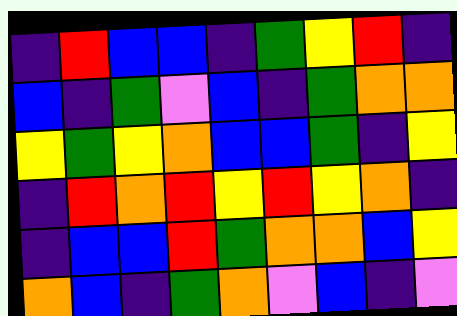[["indigo", "red", "blue", "blue", "indigo", "green", "yellow", "red", "indigo"], ["blue", "indigo", "green", "violet", "blue", "indigo", "green", "orange", "orange"], ["yellow", "green", "yellow", "orange", "blue", "blue", "green", "indigo", "yellow"], ["indigo", "red", "orange", "red", "yellow", "red", "yellow", "orange", "indigo"], ["indigo", "blue", "blue", "red", "green", "orange", "orange", "blue", "yellow"], ["orange", "blue", "indigo", "green", "orange", "violet", "blue", "indigo", "violet"]]